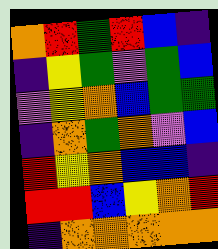[["orange", "red", "green", "red", "blue", "indigo"], ["indigo", "yellow", "green", "violet", "green", "blue"], ["violet", "yellow", "orange", "blue", "green", "green"], ["indigo", "orange", "green", "orange", "violet", "blue"], ["red", "yellow", "orange", "blue", "blue", "indigo"], ["red", "red", "blue", "yellow", "orange", "red"], ["indigo", "orange", "orange", "orange", "orange", "orange"]]